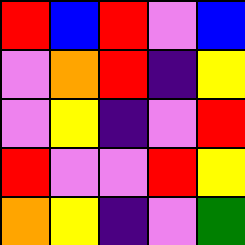[["red", "blue", "red", "violet", "blue"], ["violet", "orange", "red", "indigo", "yellow"], ["violet", "yellow", "indigo", "violet", "red"], ["red", "violet", "violet", "red", "yellow"], ["orange", "yellow", "indigo", "violet", "green"]]